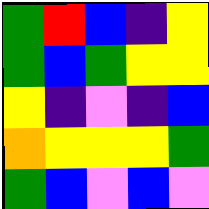[["green", "red", "blue", "indigo", "yellow"], ["green", "blue", "green", "yellow", "yellow"], ["yellow", "indigo", "violet", "indigo", "blue"], ["orange", "yellow", "yellow", "yellow", "green"], ["green", "blue", "violet", "blue", "violet"]]